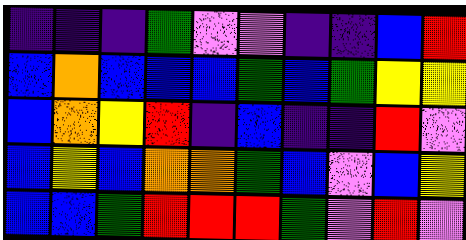[["indigo", "indigo", "indigo", "green", "violet", "violet", "indigo", "indigo", "blue", "red"], ["blue", "orange", "blue", "blue", "blue", "green", "blue", "green", "yellow", "yellow"], ["blue", "orange", "yellow", "red", "indigo", "blue", "indigo", "indigo", "red", "violet"], ["blue", "yellow", "blue", "orange", "orange", "green", "blue", "violet", "blue", "yellow"], ["blue", "blue", "green", "red", "red", "red", "green", "violet", "red", "violet"]]